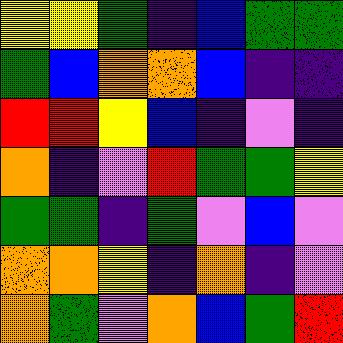[["yellow", "yellow", "green", "indigo", "blue", "green", "green"], ["green", "blue", "orange", "orange", "blue", "indigo", "indigo"], ["red", "red", "yellow", "blue", "indigo", "violet", "indigo"], ["orange", "indigo", "violet", "red", "green", "green", "yellow"], ["green", "green", "indigo", "green", "violet", "blue", "violet"], ["orange", "orange", "yellow", "indigo", "orange", "indigo", "violet"], ["orange", "green", "violet", "orange", "blue", "green", "red"]]